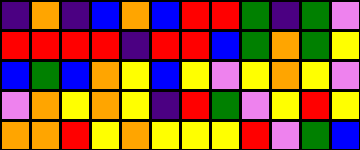[["indigo", "orange", "indigo", "blue", "orange", "blue", "red", "red", "green", "indigo", "green", "violet"], ["red", "red", "red", "red", "indigo", "red", "red", "blue", "green", "orange", "green", "yellow"], ["blue", "green", "blue", "orange", "yellow", "blue", "yellow", "violet", "yellow", "orange", "yellow", "violet"], ["violet", "orange", "yellow", "orange", "yellow", "indigo", "red", "green", "violet", "yellow", "red", "yellow"], ["orange", "orange", "red", "yellow", "orange", "yellow", "yellow", "yellow", "red", "violet", "green", "blue"]]